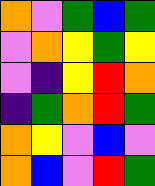[["orange", "violet", "green", "blue", "green"], ["violet", "orange", "yellow", "green", "yellow"], ["violet", "indigo", "yellow", "red", "orange"], ["indigo", "green", "orange", "red", "green"], ["orange", "yellow", "violet", "blue", "violet"], ["orange", "blue", "violet", "red", "green"]]